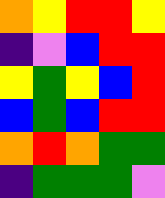[["orange", "yellow", "red", "red", "yellow"], ["indigo", "violet", "blue", "red", "red"], ["yellow", "green", "yellow", "blue", "red"], ["blue", "green", "blue", "red", "red"], ["orange", "red", "orange", "green", "green"], ["indigo", "green", "green", "green", "violet"]]